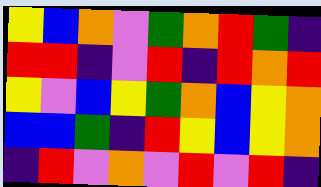[["yellow", "blue", "orange", "violet", "green", "orange", "red", "green", "indigo"], ["red", "red", "indigo", "violet", "red", "indigo", "red", "orange", "red"], ["yellow", "violet", "blue", "yellow", "green", "orange", "blue", "yellow", "orange"], ["blue", "blue", "green", "indigo", "red", "yellow", "blue", "yellow", "orange"], ["indigo", "red", "violet", "orange", "violet", "red", "violet", "red", "indigo"]]